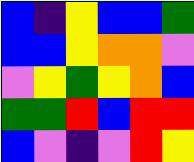[["blue", "indigo", "yellow", "blue", "blue", "green"], ["blue", "blue", "yellow", "orange", "orange", "violet"], ["violet", "yellow", "green", "yellow", "orange", "blue"], ["green", "green", "red", "blue", "red", "red"], ["blue", "violet", "indigo", "violet", "red", "yellow"]]